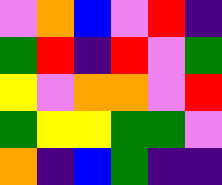[["violet", "orange", "blue", "violet", "red", "indigo"], ["green", "red", "indigo", "red", "violet", "green"], ["yellow", "violet", "orange", "orange", "violet", "red"], ["green", "yellow", "yellow", "green", "green", "violet"], ["orange", "indigo", "blue", "green", "indigo", "indigo"]]